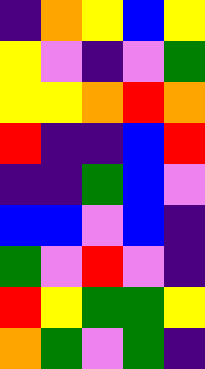[["indigo", "orange", "yellow", "blue", "yellow"], ["yellow", "violet", "indigo", "violet", "green"], ["yellow", "yellow", "orange", "red", "orange"], ["red", "indigo", "indigo", "blue", "red"], ["indigo", "indigo", "green", "blue", "violet"], ["blue", "blue", "violet", "blue", "indigo"], ["green", "violet", "red", "violet", "indigo"], ["red", "yellow", "green", "green", "yellow"], ["orange", "green", "violet", "green", "indigo"]]